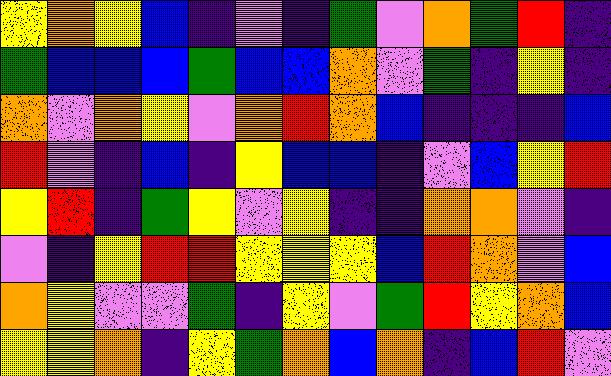[["yellow", "orange", "yellow", "blue", "indigo", "violet", "indigo", "green", "violet", "orange", "green", "red", "indigo"], ["green", "blue", "blue", "blue", "green", "blue", "blue", "orange", "violet", "green", "indigo", "yellow", "indigo"], ["orange", "violet", "orange", "yellow", "violet", "orange", "red", "orange", "blue", "indigo", "indigo", "indigo", "blue"], ["red", "violet", "indigo", "blue", "indigo", "yellow", "blue", "blue", "indigo", "violet", "blue", "yellow", "red"], ["yellow", "red", "indigo", "green", "yellow", "violet", "yellow", "indigo", "indigo", "orange", "orange", "violet", "indigo"], ["violet", "indigo", "yellow", "red", "red", "yellow", "yellow", "yellow", "blue", "red", "orange", "violet", "blue"], ["orange", "yellow", "violet", "violet", "green", "indigo", "yellow", "violet", "green", "red", "yellow", "orange", "blue"], ["yellow", "yellow", "orange", "indigo", "yellow", "green", "orange", "blue", "orange", "indigo", "blue", "red", "violet"]]